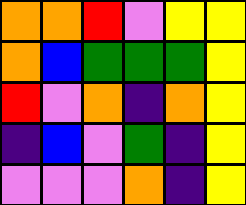[["orange", "orange", "red", "violet", "yellow", "yellow"], ["orange", "blue", "green", "green", "green", "yellow"], ["red", "violet", "orange", "indigo", "orange", "yellow"], ["indigo", "blue", "violet", "green", "indigo", "yellow"], ["violet", "violet", "violet", "orange", "indigo", "yellow"]]